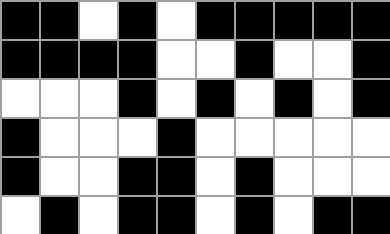[["black", "black", "white", "black", "white", "black", "black", "black", "black", "black"], ["black", "black", "black", "black", "white", "white", "black", "white", "white", "black"], ["white", "white", "white", "black", "white", "black", "white", "black", "white", "black"], ["black", "white", "white", "white", "black", "white", "white", "white", "white", "white"], ["black", "white", "white", "black", "black", "white", "black", "white", "white", "white"], ["white", "black", "white", "black", "black", "white", "black", "white", "black", "black"]]